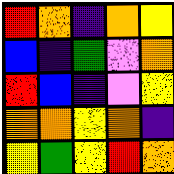[["red", "orange", "indigo", "orange", "yellow"], ["blue", "indigo", "green", "violet", "orange"], ["red", "blue", "indigo", "violet", "yellow"], ["orange", "orange", "yellow", "orange", "indigo"], ["yellow", "green", "yellow", "red", "orange"]]